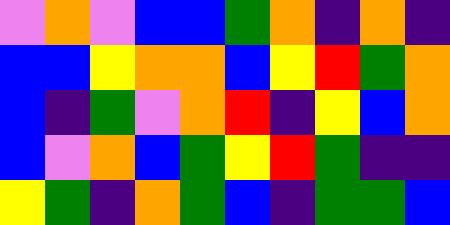[["violet", "orange", "violet", "blue", "blue", "green", "orange", "indigo", "orange", "indigo"], ["blue", "blue", "yellow", "orange", "orange", "blue", "yellow", "red", "green", "orange"], ["blue", "indigo", "green", "violet", "orange", "red", "indigo", "yellow", "blue", "orange"], ["blue", "violet", "orange", "blue", "green", "yellow", "red", "green", "indigo", "indigo"], ["yellow", "green", "indigo", "orange", "green", "blue", "indigo", "green", "green", "blue"]]